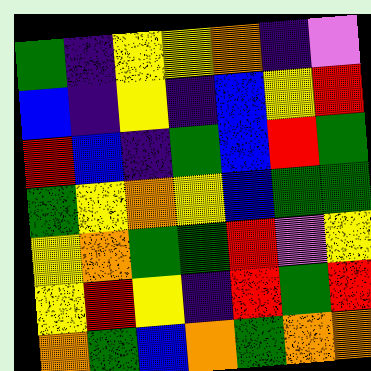[["green", "indigo", "yellow", "yellow", "orange", "indigo", "violet"], ["blue", "indigo", "yellow", "indigo", "blue", "yellow", "red"], ["red", "blue", "indigo", "green", "blue", "red", "green"], ["green", "yellow", "orange", "yellow", "blue", "green", "green"], ["yellow", "orange", "green", "green", "red", "violet", "yellow"], ["yellow", "red", "yellow", "indigo", "red", "green", "red"], ["orange", "green", "blue", "orange", "green", "orange", "orange"]]